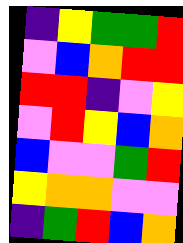[["indigo", "yellow", "green", "green", "red"], ["violet", "blue", "orange", "red", "red"], ["red", "red", "indigo", "violet", "yellow"], ["violet", "red", "yellow", "blue", "orange"], ["blue", "violet", "violet", "green", "red"], ["yellow", "orange", "orange", "violet", "violet"], ["indigo", "green", "red", "blue", "orange"]]